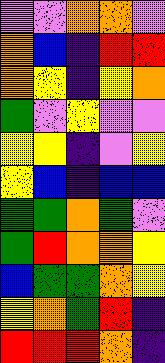[["violet", "violet", "orange", "orange", "violet"], ["orange", "blue", "indigo", "red", "red"], ["orange", "yellow", "indigo", "yellow", "orange"], ["green", "violet", "yellow", "violet", "violet"], ["yellow", "yellow", "indigo", "violet", "yellow"], ["yellow", "blue", "indigo", "blue", "blue"], ["green", "green", "orange", "green", "violet"], ["green", "red", "orange", "orange", "yellow"], ["blue", "green", "green", "orange", "yellow"], ["yellow", "orange", "green", "red", "indigo"], ["red", "red", "red", "orange", "indigo"]]